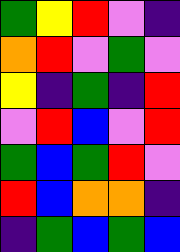[["green", "yellow", "red", "violet", "indigo"], ["orange", "red", "violet", "green", "violet"], ["yellow", "indigo", "green", "indigo", "red"], ["violet", "red", "blue", "violet", "red"], ["green", "blue", "green", "red", "violet"], ["red", "blue", "orange", "orange", "indigo"], ["indigo", "green", "blue", "green", "blue"]]